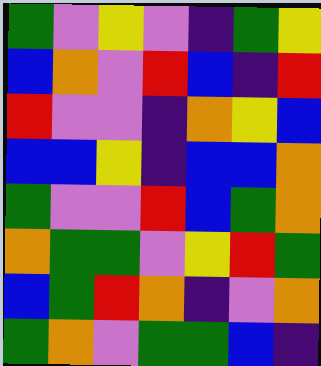[["green", "violet", "yellow", "violet", "indigo", "green", "yellow"], ["blue", "orange", "violet", "red", "blue", "indigo", "red"], ["red", "violet", "violet", "indigo", "orange", "yellow", "blue"], ["blue", "blue", "yellow", "indigo", "blue", "blue", "orange"], ["green", "violet", "violet", "red", "blue", "green", "orange"], ["orange", "green", "green", "violet", "yellow", "red", "green"], ["blue", "green", "red", "orange", "indigo", "violet", "orange"], ["green", "orange", "violet", "green", "green", "blue", "indigo"]]